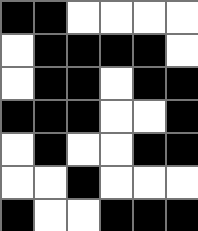[["black", "black", "white", "white", "white", "white"], ["white", "black", "black", "black", "black", "white"], ["white", "black", "black", "white", "black", "black"], ["black", "black", "black", "white", "white", "black"], ["white", "black", "white", "white", "black", "black"], ["white", "white", "black", "white", "white", "white"], ["black", "white", "white", "black", "black", "black"]]